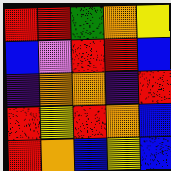[["red", "red", "green", "orange", "yellow"], ["blue", "violet", "red", "red", "blue"], ["indigo", "orange", "orange", "indigo", "red"], ["red", "yellow", "red", "orange", "blue"], ["red", "orange", "blue", "yellow", "blue"]]